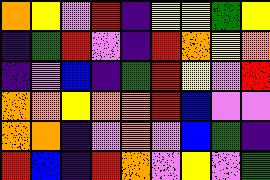[["orange", "yellow", "violet", "red", "indigo", "yellow", "yellow", "green", "yellow"], ["indigo", "green", "red", "violet", "indigo", "red", "orange", "yellow", "orange"], ["indigo", "violet", "blue", "indigo", "green", "red", "yellow", "violet", "red"], ["orange", "orange", "yellow", "orange", "orange", "red", "blue", "violet", "violet"], ["orange", "orange", "indigo", "violet", "orange", "violet", "blue", "green", "indigo"], ["red", "blue", "indigo", "red", "orange", "violet", "yellow", "violet", "green"]]